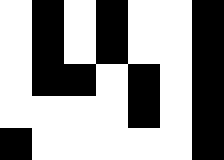[["white", "black", "white", "black", "white", "white", "black"], ["white", "black", "white", "black", "white", "white", "black"], ["white", "black", "black", "white", "black", "white", "black"], ["white", "white", "white", "white", "black", "white", "black"], ["black", "white", "white", "white", "white", "white", "black"]]